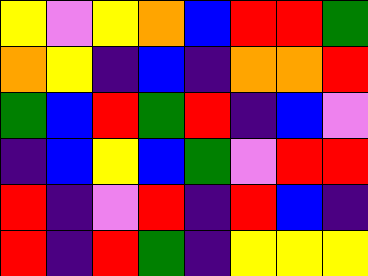[["yellow", "violet", "yellow", "orange", "blue", "red", "red", "green"], ["orange", "yellow", "indigo", "blue", "indigo", "orange", "orange", "red"], ["green", "blue", "red", "green", "red", "indigo", "blue", "violet"], ["indigo", "blue", "yellow", "blue", "green", "violet", "red", "red"], ["red", "indigo", "violet", "red", "indigo", "red", "blue", "indigo"], ["red", "indigo", "red", "green", "indigo", "yellow", "yellow", "yellow"]]